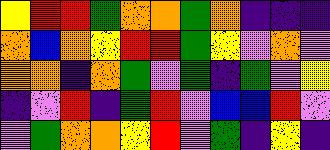[["yellow", "red", "red", "green", "orange", "orange", "green", "orange", "indigo", "indigo", "indigo"], ["orange", "blue", "orange", "yellow", "red", "red", "green", "yellow", "violet", "orange", "violet"], ["orange", "orange", "indigo", "orange", "green", "violet", "green", "indigo", "green", "violet", "yellow"], ["indigo", "violet", "red", "indigo", "green", "red", "violet", "blue", "blue", "red", "violet"], ["violet", "green", "orange", "orange", "yellow", "red", "violet", "green", "indigo", "yellow", "indigo"]]